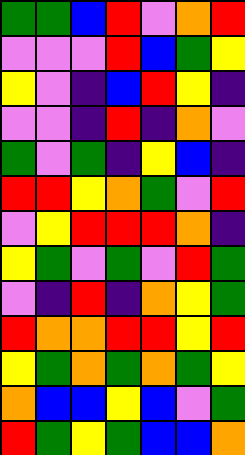[["green", "green", "blue", "red", "violet", "orange", "red"], ["violet", "violet", "violet", "red", "blue", "green", "yellow"], ["yellow", "violet", "indigo", "blue", "red", "yellow", "indigo"], ["violet", "violet", "indigo", "red", "indigo", "orange", "violet"], ["green", "violet", "green", "indigo", "yellow", "blue", "indigo"], ["red", "red", "yellow", "orange", "green", "violet", "red"], ["violet", "yellow", "red", "red", "red", "orange", "indigo"], ["yellow", "green", "violet", "green", "violet", "red", "green"], ["violet", "indigo", "red", "indigo", "orange", "yellow", "green"], ["red", "orange", "orange", "red", "red", "yellow", "red"], ["yellow", "green", "orange", "green", "orange", "green", "yellow"], ["orange", "blue", "blue", "yellow", "blue", "violet", "green"], ["red", "green", "yellow", "green", "blue", "blue", "orange"]]